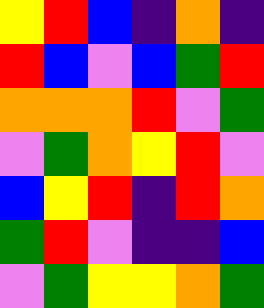[["yellow", "red", "blue", "indigo", "orange", "indigo"], ["red", "blue", "violet", "blue", "green", "red"], ["orange", "orange", "orange", "red", "violet", "green"], ["violet", "green", "orange", "yellow", "red", "violet"], ["blue", "yellow", "red", "indigo", "red", "orange"], ["green", "red", "violet", "indigo", "indigo", "blue"], ["violet", "green", "yellow", "yellow", "orange", "green"]]